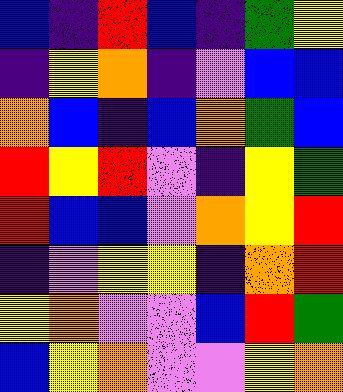[["blue", "indigo", "red", "blue", "indigo", "green", "yellow"], ["indigo", "yellow", "orange", "indigo", "violet", "blue", "blue"], ["orange", "blue", "indigo", "blue", "orange", "green", "blue"], ["red", "yellow", "red", "violet", "indigo", "yellow", "green"], ["red", "blue", "blue", "violet", "orange", "yellow", "red"], ["indigo", "violet", "yellow", "yellow", "indigo", "orange", "red"], ["yellow", "orange", "violet", "violet", "blue", "red", "green"], ["blue", "yellow", "orange", "violet", "violet", "yellow", "orange"]]